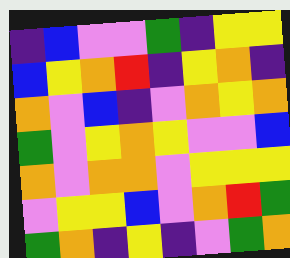[["indigo", "blue", "violet", "violet", "green", "indigo", "yellow", "yellow"], ["blue", "yellow", "orange", "red", "indigo", "yellow", "orange", "indigo"], ["orange", "violet", "blue", "indigo", "violet", "orange", "yellow", "orange"], ["green", "violet", "yellow", "orange", "yellow", "violet", "violet", "blue"], ["orange", "violet", "orange", "orange", "violet", "yellow", "yellow", "yellow"], ["violet", "yellow", "yellow", "blue", "violet", "orange", "red", "green"], ["green", "orange", "indigo", "yellow", "indigo", "violet", "green", "orange"]]